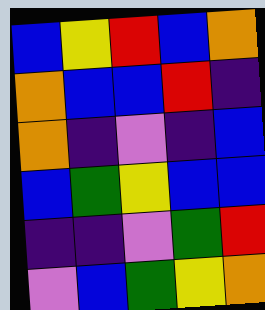[["blue", "yellow", "red", "blue", "orange"], ["orange", "blue", "blue", "red", "indigo"], ["orange", "indigo", "violet", "indigo", "blue"], ["blue", "green", "yellow", "blue", "blue"], ["indigo", "indigo", "violet", "green", "red"], ["violet", "blue", "green", "yellow", "orange"]]